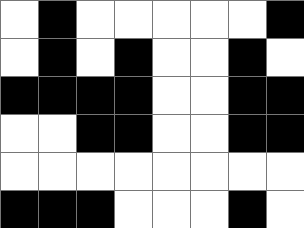[["white", "black", "white", "white", "white", "white", "white", "black"], ["white", "black", "white", "black", "white", "white", "black", "white"], ["black", "black", "black", "black", "white", "white", "black", "black"], ["white", "white", "black", "black", "white", "white", "black", "black"], ["white", "white", "white", "white", "white", "white", "white", "white"], ["black", "black", "black", "white", "white", "white", "black", "white"]]